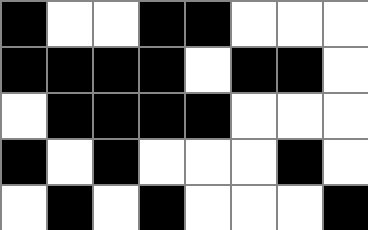[["black", "white", "white", "black", "black", "white", "white", "white"], ["black", "black", "black", "black", "white", "black", "black", "white"], ["white", "black", "black", "black", "black", "white", "white", "white"], ["black", "white", "black", "white", "white", "white", "black", "white"], ["white", "black", "white", "black", "white", "white", "white", "black"]]